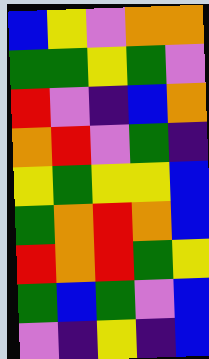[["blue", "yellow", "violet", "orange", "orange"], ["green", "green", "yellow", "green", "violet"], ["red", "violet", "indigo", "blue", "orange"], ["orange", "red", "violet", "green", "indigo"], ["yellow", "green", "yellow", "yellow", "blue"], ["green", "orange", "red", "orange", "blue"], ["red", "orange", "red", "green", "yellow"], ["green", "blue", "green", "violet", "blue"], ["violet", "indigo", "yellow", "indigo", "blue"]]